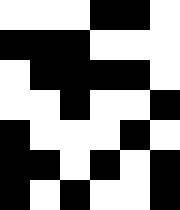[["white", "white", "white", "black", "black", "white"], ["black", "black", "black", "white", "white", "white"], ["white", "black", "black", "black", "black", "white"], ["white", "white", "black", "white", "white", "black"], ["black", "white", "white", "white", "black", "white"], ["black", "black", "white", "black", "white", "black"], ["black", "white", "black", "white", "white", "black"]]